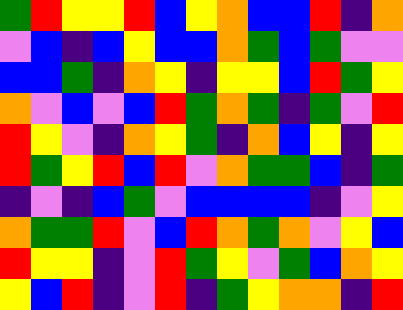[["green", "red", "yellow", "yellow", "red", "blue", "yellow", "orange", "blue", "blue", "red", "indigo", "orange"], ["violet", "blue", "indigo", "blue", "yellow", "blue", "blue", "orange", "green", "blue", "green", "violet", "violet"], ["blue", "blue", "green", "indigo", "orange", "yellow", "indigo", "yellow", "yellow", "blue", "red", "green", "yellow"], ["orange", "violet", "blue", "violet", "blue", "red", "green", "orange", "green", "indigo", "green", "violet", "red"], ["red", "yellow", "violet", "indigo", "orange", "yellow", "green", "indigo", "orange", "blue", "yellow", "indigo", "yellow"], ["red", "green", "yellow", "red", "blue", "red", "violet", "orange", "green", "green", "blue", "indigo", "green"], ["indigo", "violet", "indigo", "blue", "green", "violet", "blue", "blue", "blue", "blue", "indigo", "violet", "yellow"], ["orange", "green", "green", "red", "violet", "blue", "red", "orange", "green", "orange", "violet", "yellow", "blue"], ["red", "yellow", "yellow", "indigo", "violet", "red", "green", "yellow", "violet", "green", "blue", "orange", "yellow"], ["yellow", "blue", "red", "indigo", "violet", "red", "indigo", "green", "yellow", "orange", "orange", "indigo", "red"]]